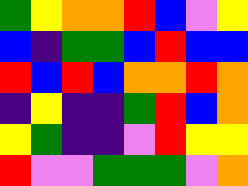[["green", "yellow", "orange", "orange", "red", "blue", "violet", "yellow"], ["blue", "indigo", "green", "green", "blue", "red", "blue", "blue"], ["red", "blue", "red", "blue", "orange", "orange", "red", "orange"], ["indigo", "yellow", "indigo", "indigo", "green", "red", "blue", "orange"], ["yellow", "green", "indigo", "indigo", "violet", "red", "yellow", "yellow"], ["red", "violet", "violet", "green", "green", "green", "violet", "orange"]]